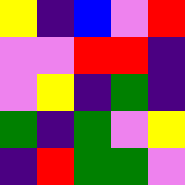[["yellow", "indigo", "blue", "violet", "red"], ["violet", "violet", "red", "red", "indigo"], ["violet", "yellow", "indigo", "green", "indigo"], ["green", "indigo", "green", "violet", "yellow"], ["indigo", "red", "green", "green", "violet"]]